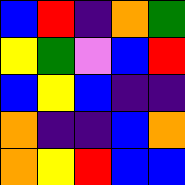[["blue", "red", "indigo", "orange", "green"], ["yellow", "green", "violet", "blue", "red"], ["blue", "yellow", "blue", "indigo", "indigo"], ["orange", "indigo", "indigo", "blue", "orange"], ["orange", "yellow", "red", "blue", "blue"]]